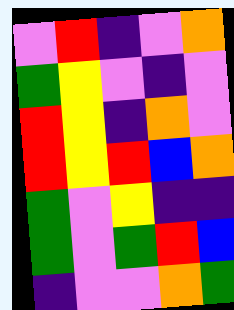[["violet", "red", "indigo", "violet", "orange"], ["green", "yellow", "violet", "indigo", "violet"], ["red", "yellow", "indigo", "orange", "violet"], ["red", "yellow", "red", "blue", "orange"], ["green", "violet", "yellow", "indigo", "indigo"], ["green", "violet", "green", "red", "blue"], ["indigo", "violet", "violet", "orange", "green"]]